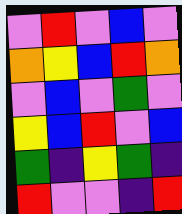[["violet", "red", "violet", "blue", "violet"], ["orange", "yellow", "blue", "red", "orange"], ["violet", "blue", "violet", "green", "violet"], ["yellow", "blue", "red", "violet", "blue"], ["green", "indigo", "yellow", "green", "indigo"], ["red", "violet", "violet", "indigo", "red"]]